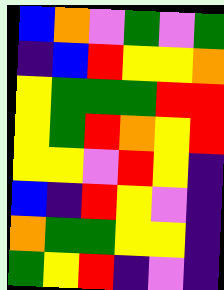[["blue", "orange", "violet", "green", "violet", "green"], ["indigo", "blue", "red", "yellow", "yellow", "orange"], ["yellow", "green", "green", "green", "red", "red"], ["yellow", "green", "red", "orange", "yellow", "red"], ["yellow", "yellow", "violet", "red", "yellow", "indigo"], ["blue", "indigo", "red", "yellow", "violet", "indigo"], ["orange", "green", "green", "yellow", "yellow", "indigo"], ["green", "yellow", "red", "indigo", "violet", "indigo"]]